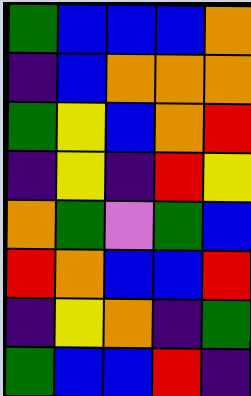[["green", "blue", "blue", "blue", "orange"], ["indigo", "blue", "orange", "orange", "orange"], ["green", "yellow", "blue", "orange", "red"], ["indigo", "yellow", "indigo", "red", "yellow"], ["orange", "green", "violet", "green", "blue"], ["red", "orange", "blue", "blue", "red"], ["indigo", "yellow", "orange", "indigo", "green"], ["green", "blue", "blue", "red", "indigo"]]